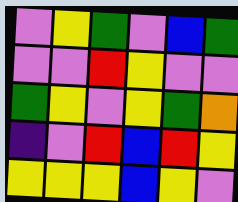[["violet", "yellow", "green", "violet", "blue", "green"], ["violet", "violet", "red", "yellow", "violet", "violet"], ["green", "yellow", "violet", "yellow", "green", "orange"], ["indigo", "violet", "red", "blue", "red", "yellow"], ["yellow", "yellow", "yellow", "blue", "yellow", "violet"]]